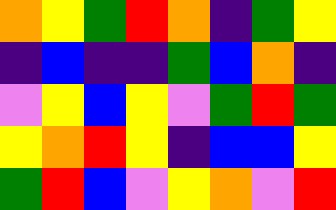[["orange", "yellow", "green", "red", "orange", "indigo", "green", "yellow"], ["indigo", "blue", "indigo", "indigo", "green", "blue", "orange", "indigo"], ["violet", "yellow", "blue", "yellow", "violet", "green", "red", "green"], ["yellow", "orange", "red", "yellow", "indigo", "blue", "blue", "yellow"], ["green", "red", "blue", "violet", "yellow", "orange", "violet", "red"]]